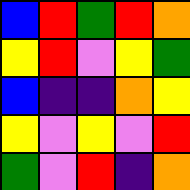[["blue", "red", "green", "red", "orange"], ["yellow", "red", "violet", "yellow", "green"], ["blue", "indigo", "indigo", "orange", "yellow"], ["yellow", "violet", "yellow", "violet", "red"], ["green", "violet", "red", "indigo", "orange"]]